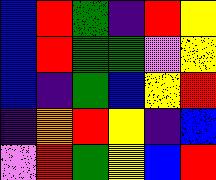[["blue", "red", "green", "indigo", "red", "yellow"], ["blue", "red", "green", "green", "violet", "yellow"], ["blue", "indigo", "green", "blue", "yellow", "red"], ["indigo", "orange", "red", "yellow", "indigo", "blue"], ["violet", "red", "green", "yellow", "blue", "red"]]